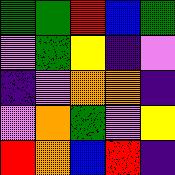[["green", "green", "red", "blue", "green"], ["violet", "green", "yellow", "indigo", "violet"], ["indigo", "violet", "orange", "orange", "indigo"], ["violet", "orange", "green", "violet", "yellow"], ["red", "orange", "blue", "red", "indigo"]]